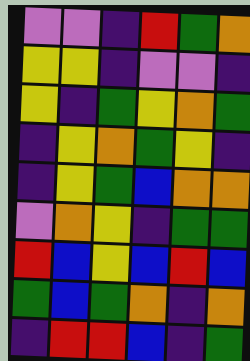[["violet", "violet", "indigo", "red", "green", "orange"], ["yellow", "yellow", "indigo", "violet", "violet", "indigo"], ["yellow", "indigo", "green", "yellow", "orange", "green"], ["indigo", "yellow", "orange", "green", "yellow", "indigo"], ["indigo", "yellow", "green", "blue", "orange", "orange"], ["violet", "orange", "yellow", "indigo", "green", "green"], ["red", "blue", "yellow", "blue", "red", "blue"], ["green", "blue", "green", "orange", "indigo", "orange"], ["indigo", "red", "red", "blue", "indigo", "green"]]